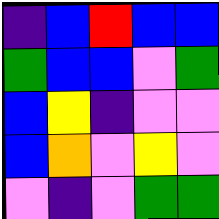[["indigo", "blue", "red", "blue", "blue"], ["green", "blue", "blue", "violet", "green"], ["blue", "yellow", "indigo", "violet", "violet"], ["blue", "orange", "violet", "yellow", "violet"], ["violet", "indigo", "violet", "green", "green"]]